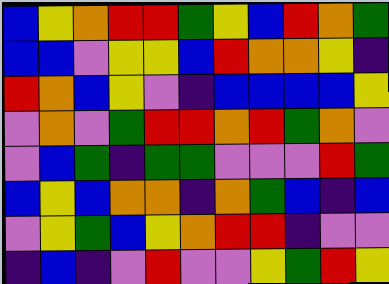[["blue", "yellow", "orange", "red", "red", "green", "yellow", "blue", "red", "orange", "green"], ["blue", "blue", "violet", "yellow", "yellow", "blue", "red", "orange", "orange", "yellow", "indigo"], ["red", "orange", "blue", "yellow", "violet", "indigo", "blue", "blue", "blue", "blue", "yellow"], ["violet", "orange", "violet", "green", "red", "red", "orange", "red", "green", "orange", "violet"], ["violet", "blue", "green", "indigo", "green", "green", "violet", "violet", "violet", "red", "green"], ["blue", "yellow", "blue", "orange", "orange", "indigo", "orange", "green", "blue", "indigo", "blue"], ["violet", "yellow", "green", "blue", "yellow", "orange", "red", "red", "indigo", "violet", "violet"], ["indigo", "blue", "indigo", "violet", "red", "violet", "violet", "yellow", "green", "red", "yellow"]]